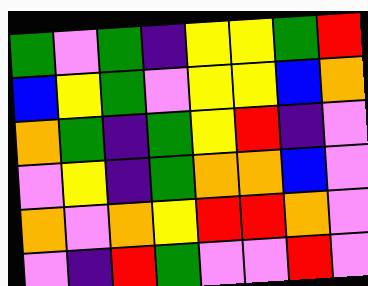[["green", "violet", "green", "indigo", "yellow", "yellow", "green", "red"], ["blue", "yellow", "green", "violet", "yellow", "yellow", "blue", "orange"], ["orange", "green", "indigo", "green", "yellow", "red", "indigo", "violet"], ["violet", "yellow", "indigo", "green", "orange", "orange", "blue", "violet"], ["orange", "violet", "orange", "yellow", "red", "red", "orange", "violet"], ["violet", "indigo", "red", "green", "violet", "violet", "red", "violet"]]